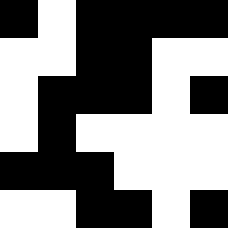[["black", "white", "black", "black", "black", "black"], ["white", "white", "black", "black", "white", "white"], ["white", "black", "black", "black", "white", "black"], ["white", "black", "white", "white", "white", "white"], ["black", "black", "black", "white", "white", "white"], ["white", "white", "black", "black", "white", "black"]]